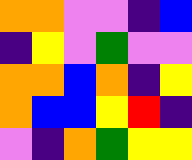[["orange", "orange", "violet", "violet", "indigo", "blue"], ["indigo", "yellow", "violet", "green", "violet", "violet"], ["orange", "orange", "blue", "orange", "indigo", "yellow"], ["orange", "blue", "blue", "yellow", "red", "indigo"], ["violet", "indigo", "orange", "green", "yellow", "yellow"]]